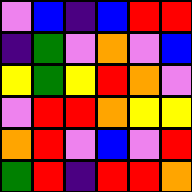[["violet", "blue", "indigo", "blue", "red", "red"], ["indigo", "green", "violet", "orange", "violet", "blue"], ["yellow", "green", "yellow", "red", "orange", "violet"], ["violet", "red", "red", "orange", "yellow", "yellow"], ["orange", "red", "violet", "blue", "violet", "red"], ["green", "red", "indigo", "red", "red", "orange"]]